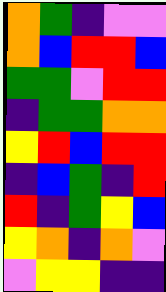[["orange", "green", "indigo", "violet", "violet"], ["orange", "blue", "red", "red", "blue"], ["green", "green", "violet", "red", "red"], ["indigo", "green", "green", "orange", "orange"], ["yellow", "red", "blue", "red", "red"], ["indigo", "blue", "green", "indigo", "red"], ["red", "indigo", "green", "yellow", "blue"], ["yellow", "orange", "indigo", "orange", "violet"], ["violet", "yellow", "yellow", "indigo", "indigo"]]